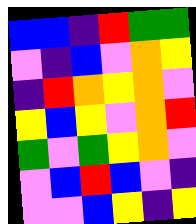[["blue", "blue", "indigo", "red", "green", "green"], ["violet", "indigo", "blue", "violet", "orange", "yellow"], ["indigo", "red", "orange", "yellow", "orange", "violet"], ["yellow", "blue", "yellow", "violet", "orange", "red"], ["green", "violet", "green", "yellow", "orange", "violet"], ["violet", "blue", "red", "blue", "violet", "indigo"], ["violet", "violet", "blue", "yellow", "indigo", "yellow"]]